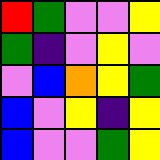[["red", "green", "violet", "violet", "yellow"], ["green", "indigo", "violet", "yellow", "violet"], ["violet", "blue", "orange", "yellow", "green"], ["blue", "violet", "yellow", "indigo", "yellow"], ["blue", "violet", "violet", "green", "yellow"]]